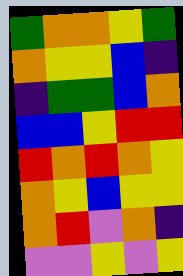[["green", "orange", "orange", "yellow", "green"], ["orange", "yellow", "yellow", "blue", "indigo"], ["indigo", "green", "green", "blue", "orange"], ["blue", "blue", "yellow", "red", "red"], ["red", "orange", "red", "orange", "yellow"], ["orange", "yellow", "blue", "yellow", "yellow"], ["orange", "red", "violet", "orange", "indigo"], ["violet", "violet", "yellow", "violet", "yellow"]]